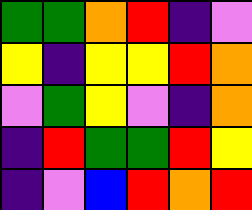[["green", "green", "orange", "red", "indigo", "violet"], ["yellow", "indigo", "yellow", "yellow", "red", "orange"], ["violet", "green", "yellow", "violet", "indigo", "orange"], ["indigo", "red", "green", "green", "red", "yellow"], ["indigo", "violet", "blue", "red", "orange", "red"]]